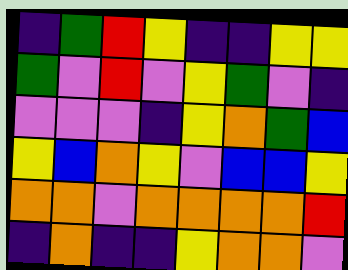[["indigo", "green", "red", "yellow", "indigo", "indigo", "yellow", "yellow"], ["green", "violet", "red", "violet", "yellow", "green", "violet", "indigo"], ["violet", "violet", "violet", "indigo", "yellow", "orange", "green", "blue"], ["yellow", "blue", "orange", "yellow", "violet", "blue", "blue", "yellow"], ["orange", "orange", "violet", "orange", "orange", "orange", "orange", "red"], ["indigo", "orange", "indigo", "indigo", "yellow", "orange", "orange", "violet"]]